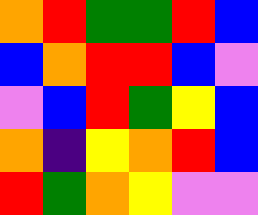[["orange", "red", "green", "green", "red", "blue"], ["blue", "orange", "red", "red", "blue", "violet"], ["violet", "blue", "red", "green", "yellow", "blue"], ["orange", "indigo", "yellow", "orange", "red", "blue"], ["red", "green", "orange", "yellow", "violet", "violet"]]